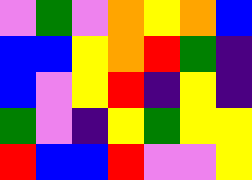[["violet", "green", "violet", "orange", "yellow", "orange", "blue"], ["blue", "blue", "yellow", "orange", "red", "green", "indigo"], ["blue", "violet", "yellow", "red", "indigo", "yellow", "indigo"], ["green", "violet", "indigo", "yellow", "green", "yellow", "yellow"], ["red", "blue", "blue", "red", "violet", "violet", "yellow"]]